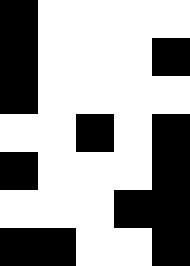[["black", "white", "white", "white", "white"], ["black", "white", "white", "white", "black"], ["black", "white", "white", "white", "white"], ["white", "white", "black", "white", "black"], ["black", "white", "white", "white", "black"], ["white", "white", "white", "black", "black"], ["black", "black", "white", "white", "black"]]